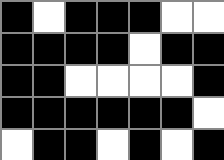[["black", "white", "black", "black", "black", "white", "white"], ["black", "black", "black", "black", "white", "black", "black"], ["black", "black", "white", "white", "white", "white", "black"], ["black", "black", "black", "black", "black", "black", "white"], ["white", "black", "black", "white", "black", "white", "black"]]